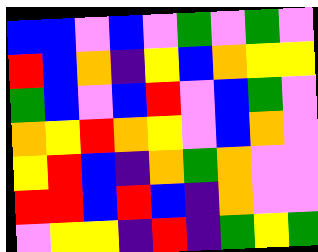[["blue", "blue", "violet", "blue", "violet", "green", "violet", "green", "violet"], ["red", "blue", "orange", "indigo", "yellow", "blue", "orange", "yellow", "yellow"], ["green", "blue", "violet", "blue", "red", "violet", "blue", "green", "violet"], ["orange", "yellow", "red", "orange", "yellow", "violet", "blue", "orange", "violet"], ["yellow", "red", "blue", "indigo", "orange", "green", "orange", "violet", "violet"], ["red", "red", "blue", "red", "blue", "indigo", "orange", "violet", "violet"], ["violet", "yellow", "yellow", "indigo", "red", "indigo", "green", "yellow", "green"]]